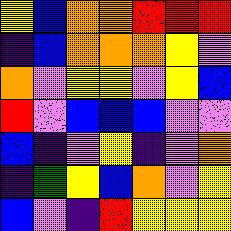[["yellow", "blue", "orange", "orange", "red", "red", "red"], ["indigo", "blue", "orange", "orange", "orange", "yellow", "violet"], ["orange", "violet", "yellow", "yellow", "violet", "yellow", "blue"], ["red", "violet", "blue", "blue", "blue", "violet", "violet"], ["blue", "indigo", "violet", "yellow", "indigo", "violet", "orange"], ["indigo", "green", "yellow", "blue", "orange", "violet", "yellow"], ["blue", "violet", "indigo", "red", "yellow", "yellow", "yellow"]]